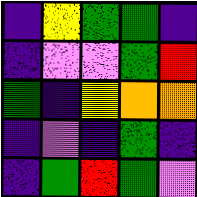[["indigo", "yellow", "green", "green", "indigo"], ["indigo", "violet", "violet", "green", "red"], ["green", "indigo", "yellow", "orange", "orange"], ["indigo", "violet", "indigo", "green", "indigo"], ["indigo", "green", "red", "green", "violet"]]